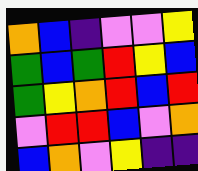[["orange", "blue", "indigo", "violet", "violet", "yellow"], ["green", "blue", "green", "red", "yellow", "blue"], ["green", "yellow", "orange", "red", "blue", "red"], ["violet", "red", "red", "blue", "violet", "orange"], ["blue", "orange", "violet", "yellow", "indigo", "indigo"]]